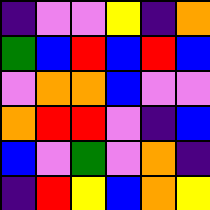[["indigo", "violet", "violet", "yellow", "indigo", "orange"], ["green", "blue", "red", "blue", "red", "blue"], ["violet", "orange", "orange", "blue", "violet", "violet"], ["orange", "red", "red", "violet", "indigo", "blue"], ["blue", "violet", "green", "violet", "orange", "indigo"], ["indigo", "red", "yellow", "blue", "orange", "yellow"]]